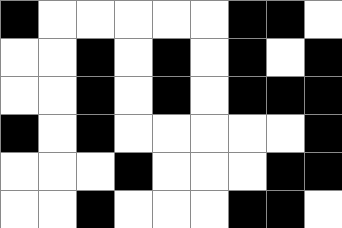[["black", "white", "white", "white", "white", "white", "black", "black", "white"], ["white", "white", "black", "white", "black", "white", "black", "white", "black"], ["white", "white", "black", "white", "black", "white", "black", "black", "black"], ["black", "white", "black", "white", "white", "white", "white", "white", "black"], ["white", "white", "white", "black", "white", "white", "white", "black", "black"], ["white", "white", "black", "white", "white", "white", "black", "black", "white"]]